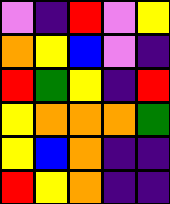[["violet", "indigo", "red", "violet", "yellow"], ["orange", "yellow", "blue", "violet", "indigo"], ["red", "green", "yellow", "indigo", "red"], ["yellow", "orange", "orange", "orange", "green"], ["yellow", "blue", "orange", "indigo", "indigo"], ["red", "yellow", "orange", "indigo", "indigo"]]